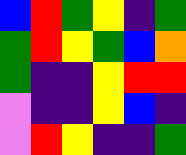[["blue", "red", "green", "yellow", "indigo", "green"], ["green", "red", "yellow", "green", "blue", "orange"], ["green", "indigo", "indigo", "yellow", "red", "red"], ["violet", "indigo", "indigo", "yellow", "blue", "indigo"], ["violet", "red", "yellow", "indigo", "indigo", "green"]]